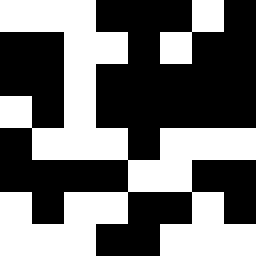[["white", "white", "white", "black", "black", "black", "white", "black"], ["black", "black", "white", "white", "black", "white", "black", "black"], ["black", "black", "white", "black", "black", "black", "black", "black"], ["white", "black", "white", "black", "black", "black", "black", "black"], ["black", "white", "white", "white", "black", "white", "white", "white"], ["black", "black", "black", "black", "white", "white", "black", "black"], ["white", "black", "white", "white", "black", "black", "white", "black"], ["white", "white", "white", "black", "black", "white", "white", "white"]]